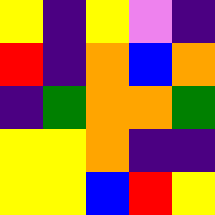[["yellow", "indigo", "yellow", "violet", "indigo"], ["red", "indigo", "orange", "blue", "orange"], ["indigo", "green", "orange", "orange", "green"], ["yellow", "yellow", "orange", "indigo", "indigo"], ["yellow", "yellow", "blue", "red", "yellow"]]